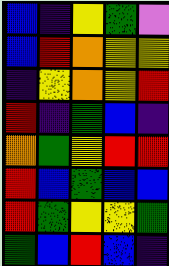[["blue", "indigo", "yellow", "green", "violet"], ["blue", "red", "orange", "yellow", "yellow"], ["indigo", "yellow", "orange", "yellow", "red"], ["red", "indigo", "green", "blue", "indigo"], ["orange", "green", "yellow", "red", "red"], ["red", "blue", "green", "blue", "blue"], ["red", "green", "yellow", "yellow", "green"], ["green", "blue", "red", "blue", "indigo"]]